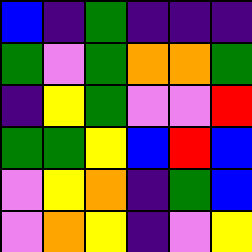[["blue", "indigo", "green", "indigo", "indigo", "indigo"], ["green", "violet", "green", "orange", "orange", "green"], ["indigo", "yellow", "green", "violet", "violet", "red"], ["green", "green", "yellow", "blue", "red", "blue"], ["violet", "yellow", "orange", "indigo", "green", "blue"], ["violet", "orange", "yellow", "indigo", "violet", "yellow"]]